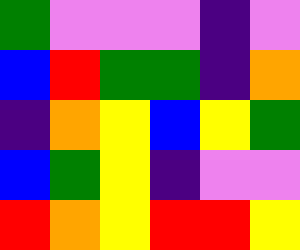[["green", "violet", "violet", "violet", "indigo", "violet"], ["blue", "red", "green", "green", "indigo", "orange"], ["indigo", "orange", "yellow", "blue", "yellow", "green"], ["blue", "green", "yellow", "indigo", "violet", "violet"], ["red", "orange", "yellow", "red", "red", "yellow"]]